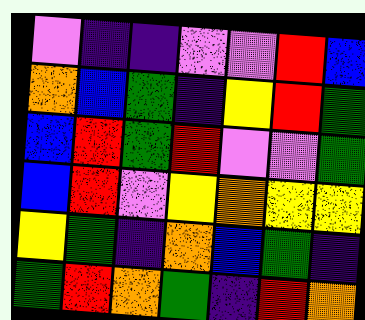[["violet", "indigo", "indigo", "violet", "violet", "red", "blue"], ["orange", "blue", "green", "indigo", "yellow", "red", "green"], ["blue", "red", "green", "red", "violet", "violet", "green"], ["blue", "red", "violet", "yellow", "orange", "yellow", "yellow"], ["yellow", "green", "indigo", "orange", "blue", "green", "indigo"], ["green", "red", "orange", "green", "indigo", "red", "orange"]]